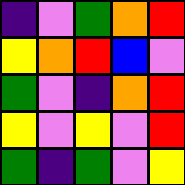[["indigo", "violet", "green", "orange", "red"], ["yellow", "orange", "red", "blue", "violet"], ["green", "violet", "indigo", "orange", "red"], ["yellow", "violet", "yellow", "violet", "red"], ["green", "indigo", "green", "violet", "yellow"]]